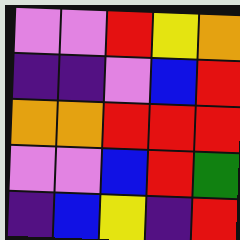[["violet", "violet", "red", "yellow", "orange"], ["indigo", "indigo", "violet", "blue", "red"], ["orange", "orange", "red", "red", "red"], ["violet", "violet", "blue", "red", "green"], ["indigo", "blue", "yellow", "indigo", "red"]]